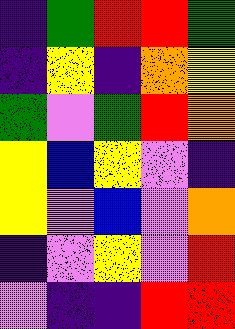[["indigo", "green", "red", "red", "green"], ["indigo", "yellow", "indigo", "orange", "yellow"], ["green", "violet", "green", "red", "orange"], ["yellow", "blue", "yellow", "violet", "indigo"], ["yellow", "violet", "blue", "violet", "orange"], ["indigo", "violet", "yellow", "violet", "red"], ["violet", "indigo", "indigo", "red", "red"]]